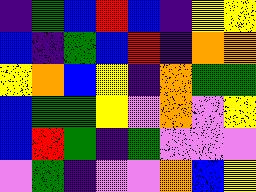[["indigo", "green", "blue", "red", "blue", "indigo", "yellow", "yellow"], ["blue", "indigo", "green", "blue", "red", "indigo", "orange", "orange"], ["yellow", "orange", "blue", "yellow", "indigo", "orange", "green", "green"], ["blue", "green", "green", "yellow", "violet", "orange", "violet", "yellow"], ["blue", "red", "green", "indigo", "green", "violet", "violet", "violet"], ["violet", "green", "indigo", "violet", "violet", "orange", "blue", "yellow"]]